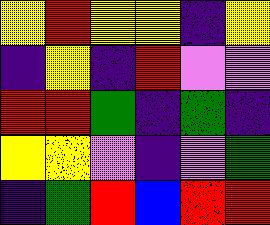[["yellow", "red", "yellow", "yellow", "indigo", "yellow"], ["indigo", "yellow", "indigo", "red", "violet", "violet"], ["red", "red", "green", "indigo", "green", "indigo"], ["yellow", "yellow", "violet", "indigo", "violet", "green"], ["indigo", "green", "red", "blue", "red", "red"]]